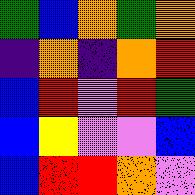[["green", "blue", "orange", "green", "orange"], ["indigo", "orange", "indigo", "orange", "red"], ["blue", "red", "violet", "red", "green"], ["blue", "yellow", "violet", "violet", "blue"], ["blue", "red", "red", "orange", "violet"]]